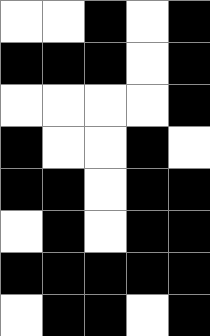[["white", "white", "black", "white", "black"], ["black", "black", "black", "white", "black"], ["white", "white", "white", "white", "black"], ["black", "white", "white", "black", "white"], ["black", "black", "white", "black", "black"], ["white", "black", "white", "black", "black"], ["black", "black", "black", "black", "black"], ["white", "black", "black", "white", "black"]]